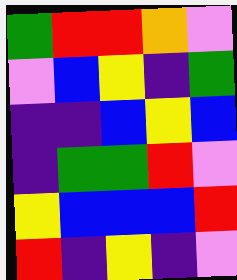[["green", "red", "red", "orange", "violet"], ["violet", "blue", "yellow", "indigo", "green"], ["indigo", "indigo", "blue", "yellow", "blue"], ["indigo", "green", "green", "red", "violet"], ["yellow", "blue", "blue", "blue", "red"], ["red", "indigo", "yellow", "indigo", "violet"]]